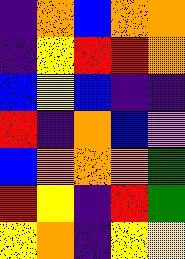[["indigo", "orange", "blue", "orange", "orange"], ["indigo", "yellow", "red", "red", "orange"], ["blue", "yellow", "blue", "indigo", "indigo"], ["red", "indigo", "orange", "blue", "violet"], ["blue", "orange", "orange", "orange", "green"], ["red", "yellow", "indigo", "red", "green"], ["yellow", "orange", "indigo", "yellow", "yellow"]]